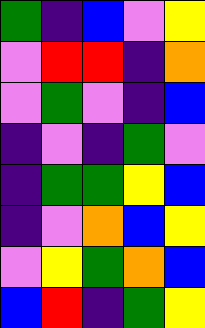[["green", "indigo", "blue", "violet", "yellow"], ["violet", "red", "red", "indigo", "orange"], ["violet", "green", "violet", "indigo", "blue"], ["indigo", "violet", "indigo", "green", "violet"], ["indigo", "green", "green", "yellow", "blue"], ["indigo", "violet", "orange", "blue", "yellow"], ["violet", "yellow", "green", "orange", "blue"], ["blue", "red", "indigo", "green", "yellow"]]